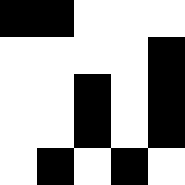[["black", "black", "white", "white", "white"], ["white", "white", "white", "white", "black"], ["white", "white", "black", "white", "black"], ["white", "white", "black", "white", "black"], ["white", "black", "white", "black", "white"]]